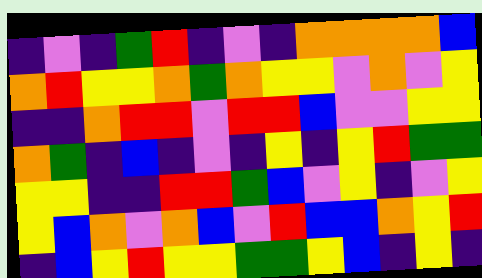[["indigo", "violet", "indigo", "green", "red", "indigo", "violet", "indigo", "orange", "orange", "orange", "orange", "blue"], ["orange", "red", "yellow", "yellow", "orange", "green", "orange", "yellow", "yellow", "violet", "orange", "violet", "yellow"], ["indigo", "indigo", "orange", "red", "red", "violet", "red", "red", "blue", "violet", "violet", "yellow", "yellow"], ["orange", "green", "indigo", "blue", "indigo", "violet", "indigo", "yellow", "indigo", "yellow", "red", "green", "green"], ["yellow", "yellow", "indigo", "indigo", "red", "red", "green", "blue", "violet", "yellow", "indigo", "violet", "yellow"], ["yellow", "blue", "orange", "violet", "orange", "blue", "violet", "red", "blue", "blue", "orange", "yellow", "red"], ["indigo", "blue", "yellow", "red", "yellow", "yellow", "green", "green", "yellow", "blue", "indigo", "yellow", "indigo"]]